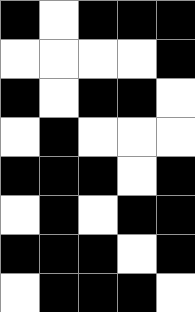[["black", "white", "black", "black", "black"], ["white", "white", "white", "white", "black"], ["black", "white", "black", "black", "white"], ["white", "black", "white", "white", "white"], ["black", "black", "black", "white", "black"], ["white", "black", "white", "black", "black"], ["black", "black", "black", "white", "black"], ["white", "black", "black", "black", "white"]]